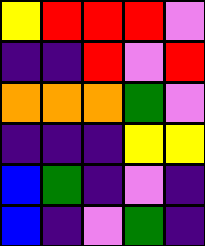[["yellow", "red", "red", "red", "violet"], ["indigo", "indigo", "red", "violet", "red"], ["orange", "orange", "orange", "green", "violet"], ["indigo", "indigo", "indigo", "yellow", "yellow"], ["blue", "green", "indigo", "violet", "indigo"], ["blue", "indigo", "violet", "green", "indigo"]]